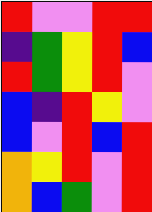[["red", "violet", "violet", "red", "red"], ["indigo", "green", "yellow", "red", "blue"], ["red", "green", "yellow", "red", "violet"], ["blue", "indigo", "red", "yellow", "violet"], ["blue", "violet", "red", "blue", "red"], ["orange", "yellow", "red", "violet", "red"], ["orange", "blue", "green", "violet", "red"]]